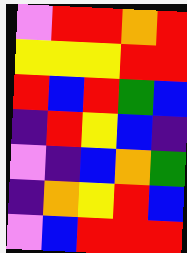[["violet", "red", "red", "orange", "red"], ["yellow", "yellow", "yellow", "red", "red"], ["red", "blue", "red", "green", "blue"], ["indigo", "red", "yellow", "blue", "indigo"], ["violet", "indigo", "blue", "orange", "green"], ["indigo", "orange", "yellow", "red", "blue"], ["violet", "blue", "red", "red", "red"]]